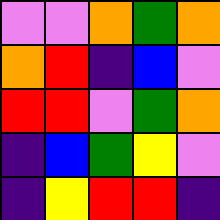[["violet", "violet", "orange", "green", "orange"], ["orange", "red", "indigo", "blue", "violet"], ["red", "red", "violet", "green", "orange"], ["indigo", "blue", "green", "yellow", "violet"], ["indigo", "yellow", "red", "red", "indigo"]]